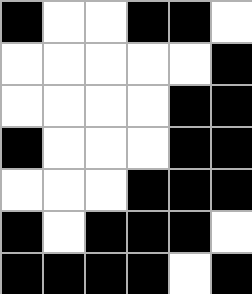[["black", "white", "white", "black", "black", "white"], ["white", "white", "white", "white", "white", "black"], ["white", "white", "white", "white", "black", "black"], ["black", "white", "white", "white", "black", "black"], ["white", "white", "white", "black", "black", "black"], ["black", "white", "black", "black", "black", "white"], ["black", "black", "black", "black", "white", "black"]]